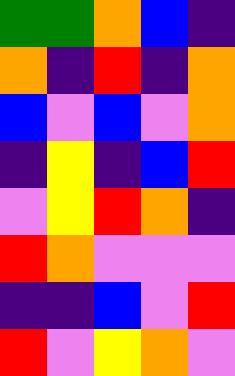[["green", "green", "orange", "blue", "indigo"], ["orange", "indigo", "red", "indigo", "orange"], ["blue", "violet", "blue", "violet", "orange"], ["indigo", "yellow", "indigo", "blue", "red"], ["violet", "yellow", "red", "orange", "indigo"], ["red", "orange", "violet", "violet", "violet"], ["indigo", "indigo", "blue", "violet", "red"], ["red", "violet", "yellow", "orange", "violet"]]